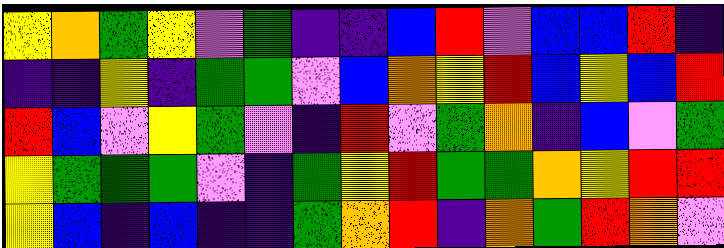[["yellow", "orange", "green", "yellow", "violet", "green", "indigo", "indigo", "blue", "red", "violet", "blue", "blue", "red", "indigo"], ["indigo", "indigo", "yellow", "indigo", "green", "green", "violet", "blue", "orange", "yellow", "red", "blue", "yellow", "blue", "red"], ["red", "blue", "violet", "yellow", "green", "violet", "indigo", "red", "violet", "green", "orange", "indigo", "blue", "violet", "green"], ["yellow", "green", "green", "green", "violet", "indigo", "green", "yellow", "red", "green", "green", "orange", "yellow", "red", "red"], ["yellow", "blue", "indigo", "blue", "indigo", "indigo", "green", "orange", "red", "indigo", "orange", "green", "red", "orange", "violet"]]